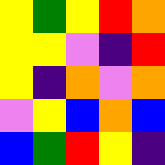[["yellow", "green", "yellow", "red", "orange"], ["yellow", "yellow", "violet", "indigo", "red"], ["yellow", "indigo", "orange", "violet", "orange"], ["violet", "yellow", "blue", "orange", "blue"], ["blue", "green", "red", "yellow", "indigo"]]